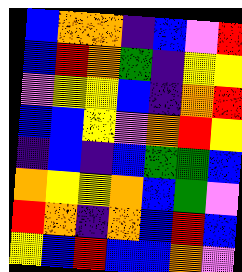[["blue", "orange", "orange", "indigo", "blue", "violet", "red"], ["blue", "red", "orange", "green", "indigo", "yellow", "yellow"], ["violet", "yellow", "yellow", "blue", "indigo", "orange", "red"], ["blue", "blue", "yellow", "violet", "orange", "red", "yellow"], ["indigo", "blue", "indigo", "blue", "green", "green", "blue"], ["orange", "yellow", "yellow", "orange", "blue", "green", "violet"], ["red", "orange", "indigo", "orange", "blue", "red", "blue"], ["yellow", "blue", "red", "blue", "blue", "orange", "violet"]]